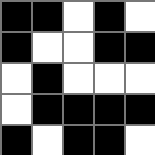[["black", "black", "white", "black", "white"], ["black", "white", "white", "black", "black"], ["white", "black", "white", "white", "white"], ["white", "black", "black", "black", "black"], ["black", "white", "black", "black", "white"]]